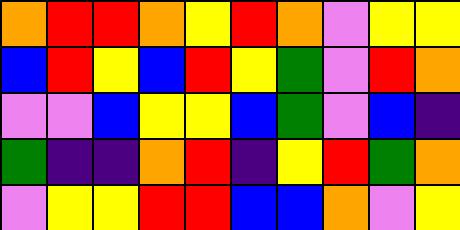[["orange", "red", "red", "orange", "yellow", "red", "orange", "violet", "yellow", "yellow"], ["blue", "red", "yellow", "blue", "red", "yellow", "green", "violet", "red", "orange"], ["violet", "violet", "blue", "yellow", "yellow", "blue", "green", "violet", "blue", "indigo"], ["green", "indigo", "indigo", "orange", "red", "indigo", "yellow", "red", "green", "orange"], ["violet", "yellow", "yellow", "red", "red", "blue", "blue", "orange", "violet", "yellow"]]